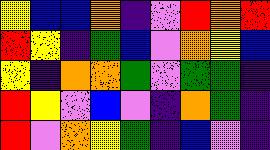[["yellow", "blue", "blue", "orange", "indigo", "violet", "red", "orange", "red"], ["red", "yellow", "indigo", "green", "blue", "violet", "orange", "yellow", "blue"], ["yellow", "indigo", "orange", "orange", "green", "violet", "green", "green", "indigo"], ["red", "yellow", "violet", "blue", "violet", "indigo", "orange", "green", "indigo"], ["red", "violet", "orange", "yellow", "green", "indigo", "blue", "violet", "indigo"]]